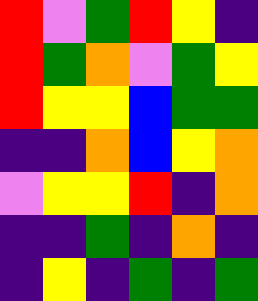[["red", "violet", "green", "red", "yellow", "indigo"], ["red", "green", "orange", "violet", "green", "yellow"], ["red", "yellow", "yellow", "blue", "green", "green"], ["indigo", "indigo", "orange", "blue", "yellow", "orange"], ["violet", "yellow", "yellow", "red", "indigo", "orange"], ["indigo", "indigo", "green", "indigo", "orange", "indigo"], ["indigo", "yellow", "indigo", "green", "indigo", "green"]]